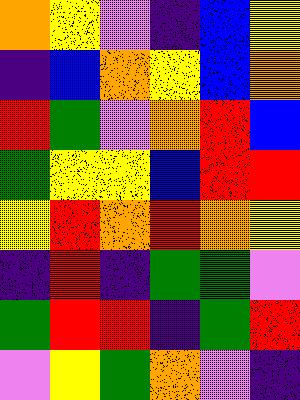[["orange", "yellow", "violet", "indigo", "blue", "yellow"], ["indigo", "blue", "orange", "yellow", "blue", "orange"], ["red", "green", "violet", "orange", "red", "blue"], ["green", "yellow", "yellow", "blue", "red", "red"], ["yellow", "red", "orange", "red", "orange", "yellow"], ["indigo", "red", "indigo", "green", "green", "violet"], ["green", "red", "red", "indigo", "green", "red"], ["violet", "yellow", "green", "orange", "violet", "indigo"]]